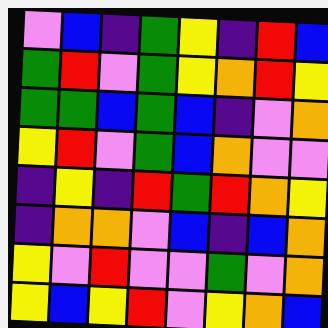[["violet", "blue", "indigo", "green", "yellow", "indigo", "red", "blue"], ["green", "red", "violet", "green", "yellow", "orange", "red", "yellow"], ["green", "green", "blue", "green", "blue", "indigo", "violet", "orange"], ["yellow", "red", "violet", "green", "blue", "orange", "violet", "violet"], ["indigo", "yellow", "indigo", "red", "green", "red", "orange", "yellow"], ["indigo", "orange", "orange", "violet", "blue", "indigo", "blue", "orange"], ["yellow", "violet", "red", "violet", "violet", "green", "violet", "orange"], ["yellow", "blue", "yellow", "red", "violet", "yellow", "orange", "blue"]]